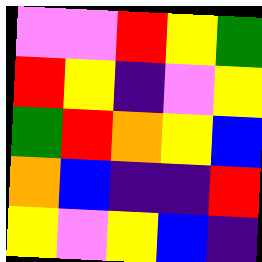[["violet", "violet", "red", "yellow", "green"], ["red", "yellow", "indigo", "violet", "yellow"], ["green", "red", "orange", "yellow", "blue"], ["orange", "blue", "indigo", "indigo", "red"], ["yellow", "violet", "yellow", "blue", "indigo"]]